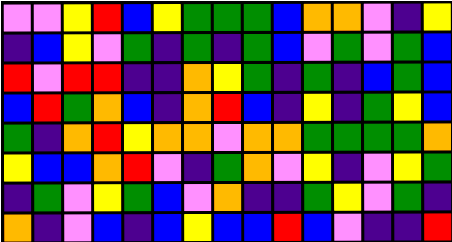[["violet", "violet", "yellow", "red", "blue", "yellow", "green", "green", "green", "blue", "orange", "orange", "violet", "indigo", "yellow"], ["indigo", "blue", "yellow", "violet", "green", "indigo", "green", "indigo", "green", "blue", "violet", "green", "violet", "green", "blue"], ["red", "violet", "red", "red", "indigo", "indigo", "orange", "yellow", "green", "indigo", "green", "indigo", "blue", "green", "blue"], ["blue", "red", "green", "orange", "blue", "indigo", "orange", "red", "blue", "indigo", "yellow", "indigo", "green", "yellow", "blue"], ["green", "indigo", "orange", "red", "yellow", "orange", "orange", "violet", "orange", "orange", "green", "green", "green", "green", "orange"], ["yellow", "blue", "blue", "orange", "red", "violet", "indigo", "green", "orange", "violet", "yellow", "indigo", "violet", "yellow", "green"], ["indigo", "green", "violet", "yellow", "green", "blue", "violet", "orange", "indigo", "indigo", "green", "yellow", "violet", "green", "indigo"], ["orange", "indigo", "violet", "blue", "indigo", "blue", "yellow", "blue", "blue", "red", "blue", "violet", "indigo", "indigo", "red"]]